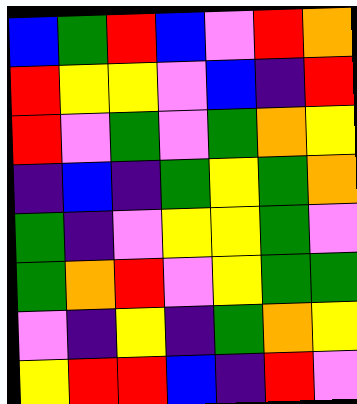[["blue", "green", "red", "blue", "violet", "red", "orange"], ["red", "yellow", "yellow", "violet", "blue", "indigo", "red"], ["red", "violet", "green", "violet", "green", "orange", "yellow"], ["indigo", "blue", "indigo", "green", "yellow", "green", "orange"], ["green", "indigo", "violet", "yellow", "yellow", "green", "violet"], ["green", "orange", "red", "violet", "yellow", "green", "green"], ["violet", "indigo", "yellow", "indigo", "green", "orange", "yellow"], ["yellow", "red", "red", "blue", "indigo", "red", "violet"]]